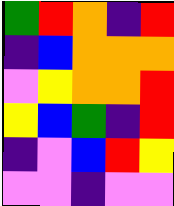[["green", "red", "orange", "indigo", "red"], ["indigo", "blue", "orange", "orange", "orange"], ["violet", "yellow", "orange", "orange", "red"], ["yellow", "blue", "green", "indigo", "red"], ["indigo", "violet", "blue", "red", "yellow"], ["violet", "violet", "indigo", "violet", "violet"]]